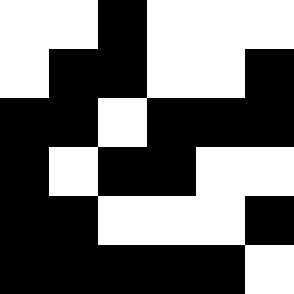[["white", "white", "black", "white", "white", "white"], ["white", "black", "black", "white", "white", "black"], ["black", "black", "white", "black", "black", "black"], ["black", "white", "black", "black", "white", "white"], ["black", "black", "white", "white", "white", "black"], ["black", "black", "black", "black", "black", "white"]]